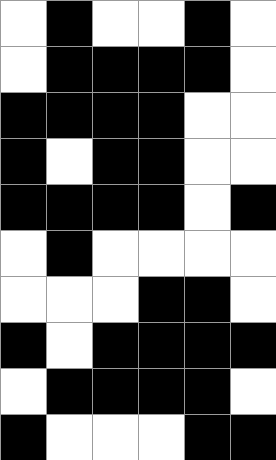[["white", "black", "white", "white", "black", "white"], ["white", "black", "black", "black", "black", "white"], ["black", "black", "black", "black", "white", "white"], ["black", "white", "black", "black", "white", "white"], ["black", "black", "black", "black", "white", "black"], ["white", "black", "white", "white", "white", "white"], ["white", "white", "white", "black", "black", "white"], ["black", "white", "black", "black", "black", "black"], ["white", "black", "black", "black", "black", "white"], ["black", "white", "white", "white", "black", "black"]]